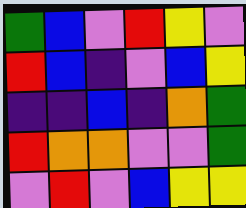[["green", "blue", "violet", "red", "yellow", "violet"], ["red", "blue", "indigo", "violet", "blue", "yellow"], ["indigo", "indigo", "blue", "indigo", "orange", "green"], ["red", "orange", "orange", "violet", "violet", "green"], ["violet", "red", "violet", "blue", "yellow", "yellow"]]